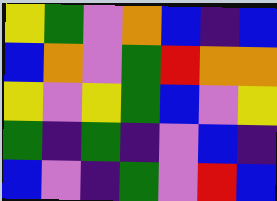[["yellow", "green", "violet", "orange", "blue", "indigo", "blue"], ["blue", "orange", "violet", "green", "red", "orange", "orange"], ["yellow", "violet", "yellow", "green", "blue", "violet", "yellow"], ["green", "indigo", "green", "indigo", "violet", "blue", "indigo"], ["blue", "violet", "indigo", "green", "violet", "red", "blue"]]